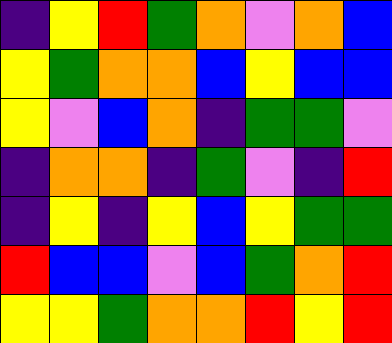[["indigo", "yellow", "red", "green", "orange", "violet", "orange", "blue"], ["yellow", "green", "orange", "orange", "blue", "yellow", "blue", "blue"], ["yellow", "violet", "blue", "orange", "indigo", "green", "green", "violet"], ["indigo", "orange", "orange", "indigo", "green", "violet", "indigo", "red"], ["indigo", "yellow", "indigo", "yellow", "blue", "yellow", "green", "green"], ["red", "blue", "blue", "violet", "blue", "green", "orange", "red"], ["yellow", "yellow", "green", "orange", "orange", "red", "yellow", "red"]]